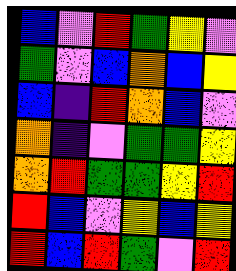[["blue", "violet", "red", "green", "yellow", "violet"], ["green", "violet", "blue", "orange", "blue", "yellow"], ["blue", "indigo", "red", "orange", "blue", "violet"], ["orange", "indigo", "violet", "green", "green", "yellow"], ["orange", "red", "green", "green", "yellow", "red"], ["red", "blue", "violet", "yellow", "blue", "yellow"], ["red", "blue", "red", "green", "violet", "red"]]